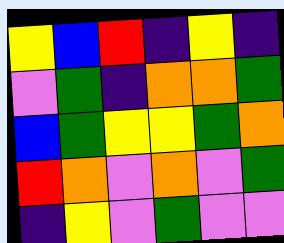[["yellow", "blue", "red", "indigo", "yellow", "indigo"], ["violet", "green", "indigo", "orange", "orange", "green"], ["blue", "green", "yellow", "yellow", "green", "orange"], ["red", "orange", "violet", "orange", "violet", "green"], ["indigo", "yellow", "violet", "green", "violet", "violet"]]